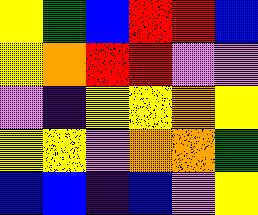[["yellow", "green", "blue", "red", "red", "blue"], ["yellow", "orange", "red", "red", "violet", "violet"], ["violet", "indigo", "yellow", "yellow", "orange", "yellow"], ["yellow", "yellow", "violet", "orange", "orange", "green"], ["blue", "blue", "indigo", "blue", "violet", "yellow"]]